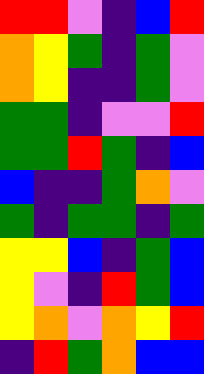[["red", "red", "violet", "indigo", "blue", "red"], ["orange", "yellow", "green", "indigo", "green", "violet"], ["orange", "yellow", "indigo", "indigo", "green", "violet"], ["green", "green", "indigo", "violet", "violet", "red"], ["green", "green", "red", "green", "indigo", "blue"], ["blue", "indigo", "indigo", "green", "orange", "violet"], ["green", "indigo", "green", "green", "indigo", "green"], ["yellow", "yellow", "blue", "indigo", "green", "blue"], ["yellow", "violet", "indigo", "red", "green", "blue"], ["yellow", "orange", "violet", "orange", "yellow", "red"], ["indigo", "red", "green", "orange", "blue", "blue"]]